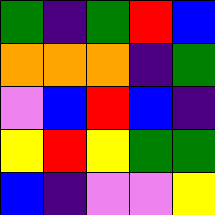[["green", "indigo", "green", "red", "blue"], ["orange", "orange", "orange", "indigo", "green"], ["violet", "blue", "red", "blue", "indigo"], ["yellow", "red", "yellow", "green", "green"], ["blue", "indigo", "violet", "violet", "yellow"]]